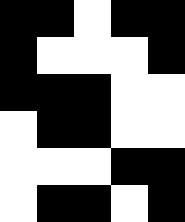[["black", "black", "white", "black", "black"], ["black", "white", "white", "white", "black"], ["black", "black", "black", "white", "white"], ["white", "black", "black", "white", "white"], ["white", "white", "white", "black", "black"], ["white", "black", "black", "white", "black"]]